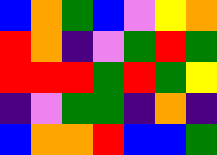[["blue", "orange", "green", "blue", "violet", "yellow", "orange"], ["red", "orange", "indigo", "violet", "green", "red", "green"], ["red", "red", "red", "green", "red", "green", "yellow"], ["indigo", "violet", "green", "green", "indigo", "orange", "indigo"], ["blue", "orange", "orange", "red", "blue", "blue", "green"]]